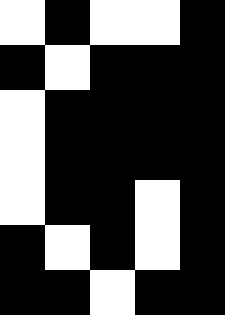[["white", "black", "white", "white", "black"], ["black", "white", "black", "black", "black"], ["white", "black", "black", "black", "black"], ["white", "black", "black", "black", "black"], ["white", "black", "black", "white", "black"], ["black", "white", "black", "white", "black"], ["black", "black", "white", "black", "black"]]